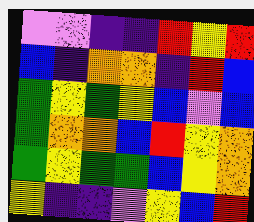[["violet", "violet", "indigo", "indigo", "red", "yellow", "red"], ["blue", "indigo", "orange", "orange", "indigo", "red", "blue"], ["green", "yellow", "green", "yellow", "blue", "violet", "blue"], ["green", "orange", "orange", "blue", "red", "yellow", "orange"], ["green", "yellow", "green", "green", "blue", "yellow", "orange"], ["yellow", "indigo", "indigo", "violet", "yellow", "blue", "red"]]